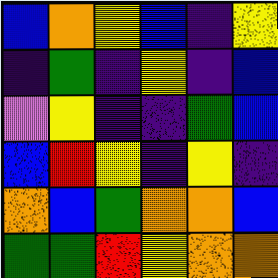[["blue", "orange", "yellow", "blue", "indigo", "yellow"], ["indigo", "green", "indigo", "yellow", "indigo", "blue"], ["violet", "yellow", "indigo", "indigo", "green", "blue"], ["blue", "red", "yellow", "indigo", "yellow", "indigo"], ["orange", "blue", "green", "orange", "orange", "blue"], ["green", "green", "red", "yellow", "orange", "orange"]]